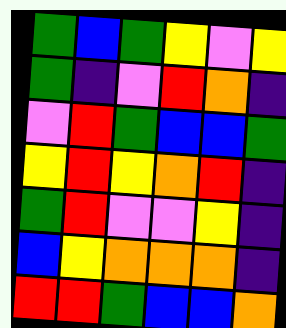[["green", "blue", "green", "yellow", "violet", "yellow"], ["green", "indigo", "violet", "red", "orange", "indigo"], ["violet", "red", "green", "blue", "blue", "green"], ["yellow", "red", "yellow", "orange", "red", "indigo"], ["green", "red", "violet", "violet", "yellow", "indigo"], ["blue", "yellow", "orange", "orange", "orange", "indigo"], ["red", "red", "green", "blue", "blue", "orange"]]